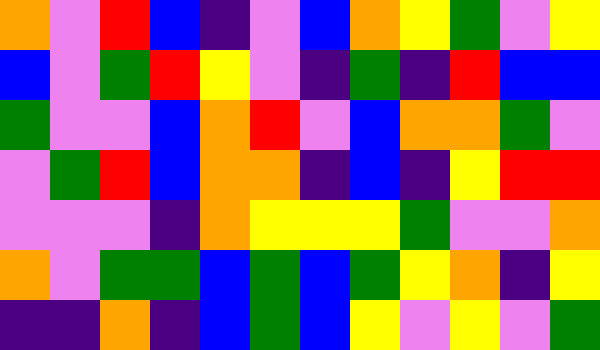[["orange", "violet", "red", "blue", "indigo", "violet", "blue", "orange", "yellow", "green", "violet", "yellow"], ["blue", "violet", "green", "red", "yellow", "violet", "indigo", "green", "indigo", "red", "blue", "blue"], ["green", "violet", "violet", "blue", "orange", "red", "violet", "blue", "orange", "orange", "green", "violet"], ["violet", "green", "red", "blue", "orange", "orange", "indigo", "blue", "indigo", "yellow", "red", "red"], ["violet", "violet", "violet", "indigo", "orange", "yellow", "yellow", "yellow", "green", "violet", "violet", "orange"], ["orange", "violet", "green", "green", "blue", "green", "blue", "green", "yellow", "orange", "indigo", "yellow"], ["indigo", "indigo", "orange", "indigo", "blue", "green", "blue", "yellow", "violet", "yellow", "violet", "green"]]